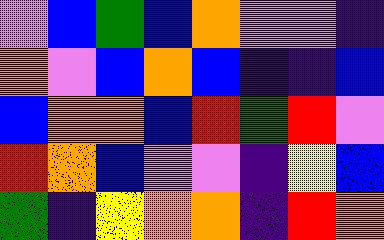[["violet", "blue", "green", "blue", "orange", "violet", "violet", "indigo"], ["orange", "violet", "blue", "orange", "blue", "indigo", "indigo", "blue"], ["blue", "orange", "orange", "blue", "red", "green", "red", "violet"], ["red", "orange", "blue", "violet", "violet", "indigo", "yellow", "blue"], ["green", "indigo", "yellow", "orange", "orange", "indigo", "red", "orange"]]